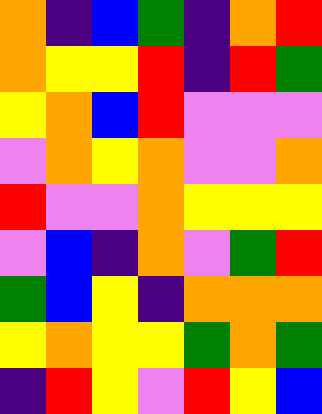[["orange", "indigo", "blue", "green", "indigo", "orange", "red"], ["orange", "yellow", "yellow", "red", "indigo", "red", "green"], ["yellow", "orange", "blue", "red", "violet", "violet", "violet"], ["violet", "orange", "yellow", "orange", "violet", "violet", "orange"], ["red", "violet", "violet", "orange", "yellow", "yellow", "yellow"], ["violet", "blue", "indigo", "orange", "violet", "green", "red"], ["green", "blue", "yellow", "indigo", "orange", "orange", "orange"], ["yellow", "orange", "yellow", "yellow", "green", "orange", "green"], ["indigo", "red", "yellow", "violet", "red", "yellow", "blue"]]